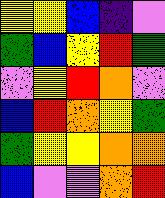[["yellow", "yellow", "blue", "indigo", "violet"], ["green", "blue", "yellow", "red", "green"], ["violet", "yellow", "red", "orange", "violet"], ["blue", "red", "orange", "yellow", "green"], ["green", "yellow", "yellow", "orange", "orange"], ["blue", "violet", "violet", "orange", "red"]]